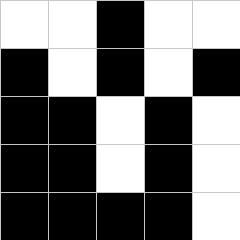[["white", "white", "black", "white", "white"], ["black", "white", "black", "white", "black"], ["black", "black", "white", "black", "white"], ["black", "black", "white", "black", "white"], ["black", "black", "black", "black", "white"]]